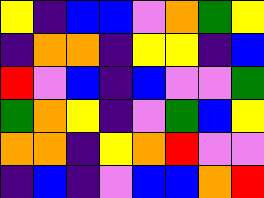[["yellow", "indigo", "blue", "blue", "violet", "orange", "green", "yellow"], ["indigo", "orange", "orange", "indigo", "yellow", "yellow", "indigo", "blue"], ["red", "violet", "blue", "indigo", "blue", "violet", "violet", "green"], ["green", "orange", "yellow", "indigo", "violet", "green", "blue", "yellow"], ["orange", "orange", "indigo", "yellow", "orange", "red", "violet", "violet"], ["indigo", "blue", "indigo", "violet", "blue", "blue", "orange", "red"]]